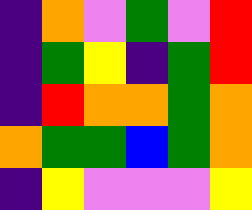[["indigo", "orange", "violet", "green", "violet", "red"], ["indigo", "green", "yellow", "indigo", "green", "red"], ["indigo", "red", "orange", "orange", "green", "orange"], ["orange", "green", "green", "blue", "green", "orange"], ["indigo", "yellow", "violet", "violet", "violet", "yellow"]]